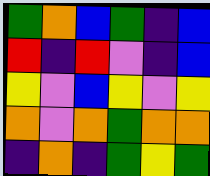[["green", "orange", "blue", "green", "indigo", "blue"], ["red", "indigo", "red", "violet", "indigo", "blue"], ["yellow", "violet", "blue", "yellow", "violet", "yellow"], ["orange", "violet", "orange", "green", "orange", "orange"], ["indigo", "orange", "indigo", "green", "yellow", "green"]]